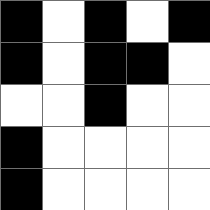[["black", "white", "black", "white", "black"], ["black", "white", "black", "black", "white"], ["white", "white", "black", "white", "white"], ["black", "white", "white", "white", "white"], ["black", "white", "white", "white", "white"]]